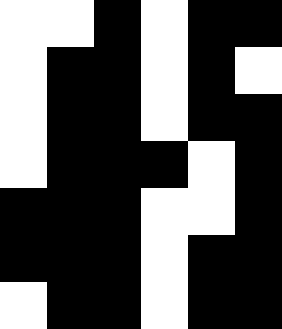[["white", "white", "black", "white", "black", "black"], ["white", "black", "black", "white", "black", "white"], ["white", "black", "black", "white", "black", "black"], ["white", "black", "black", "black", "white", "black"], ["black", "black", "black", "white", "white", "black"], ["black", "black", "black", "white", "black", "black"], ["white", "black", "black", "white", "black", "black"]]